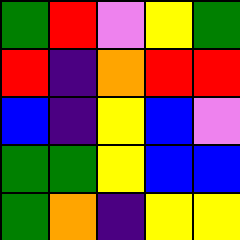[["green", "red", "violet", "yellow", "green"], ["red", "indigo", "orange", "red", "red"], ["blue", "indigo", "yellow", "blue", "violet"], ["green", "green", "yellow", "blue", "blue"], ["green", "orange", "indigo", "yellow", "yellow"]]